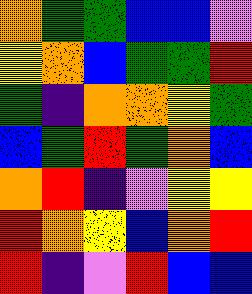[["orange", "green", "green", "blue", "blue", "violet"], ["yellow", "orange", "blue", "green", "green", "red"], ["green", "indigo", "orange", "orange", "yellow", "green"], ["blue", "green", "red", "green", "orange", "blue"], ["orange", "red", "indigo", "violet", "yellow", "yellow"], ["red", "orange", "yellow", "blue", "orange", "red"], ["red", "indigo", "violet", "red", "blue", "blue"]]